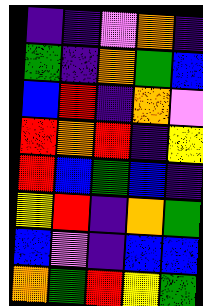[["indigo", "indigo", "violet", "orange", "indigo"], ["green", "indigo", "orange", "green", "blue"], ["blue", "red", "indigo", "orange", "violet"], ["red", "orange", "red", "indigo", "yellow"], ["red", "blue", "green", "blue", "indigo"], ["yellow", "red", "indigo", "orange", "green"], ["blue", "violet", "indigo", "blue", "blue"], ["orange", "green", "red", "yellow", "green"]]